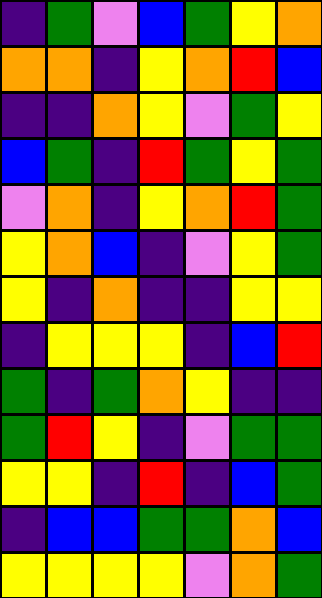[["indigo", "green", "violet", "blue", "green", "yellow", "orange"], ["orange", "orange", "indigo", "yellow", "orange", "red", "blue"], ["indigo", "indigo", "orange", "yellow", "violet", "green", "yellow"], ["blue", "green", "indigo", "red", "green", "yellow", "green"], ["violet", "orange", "indigo", "yellow", "orange", "red", "green"], ["yellow", "orange", "blue", "indigo", "violet", "yellow", "green"], ["yellow", "indigo", "orange", "indigo", "indigo", "yellow", "yellow"], ["indigo", "yellow", "yellow", "yellow", "indigo", "blue", "red"], ["green", "indigo", "green", "orange", "yellow", "indigo", "indigo"], ["green", "red", "yellow", "indigo", "violet", "green", "green"], ["yellow", "yellow", "indigo", "red", "indigo", "blue", "green"], ["indigo", "blue", "blue", "green", "green", "orange", "blue"], ["yellow", "yellow", "yellow", "yellow", "violet", "orange", "green"]]